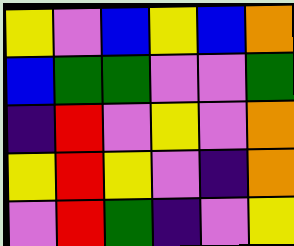[["yellow", "violet", "blue", "yellow", "blue", "orange"], ["blue", "green", "green", "violet", "violet", "green"], ["indigo", "red", "violet", "yellow", "violet", "orange"], ["yellow", "red", "yellow", "violet", "indigo", "orange"], ["violet", "red", "green", "indigo", "violet", "yellow"]]